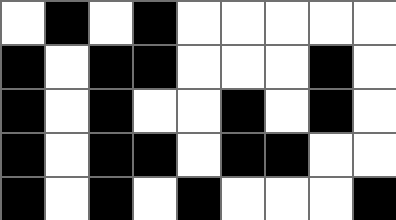[["white", "black", "white", "black", "white", "white", "white", "white", "white"], ["black", "white", "black", "black", "white", "white", "white", "black", "white"], ["black", "white", "black", "white", "white", "black", "white", "black", "white"], ["black", "white", "black", "black", "white", "black", "black", "white", "white"], ["black", "white", "black", "white", "black", "white", "white", "white", "black"]]